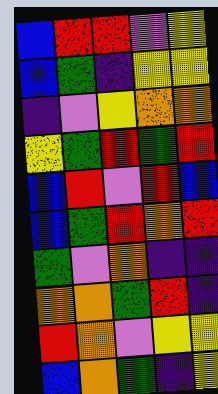[["blue", "red", "red", "violet", "yellow"], ["blue", "green", "indigo", "yellow", "yellow"], ["indigo", "violet", "yellow", "orange", "orange"], ["yellow", "green", "red", "green", "red"], ["blue", "red", "violet", "red", "blue"], ["blue", "green", "red", "orange", "red"], ["green", "violet", "orange", "indigo", "indigo"], ["orange", "orange", "green", "red", "indigo"], ["red", "orange", "violet", "yellow", "yellow"], ["blue", "orange", "green", "indigo", "yellow"]]